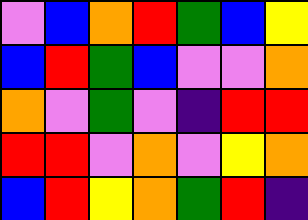[["violet", "blue", "orange", "red", "green", "blue", "yellow"], ["blue", "red", "green", "blue", "violet", "violet", "orange"], ["orange", "violet", "green", "violet", "indigo", "red", "red"], ["red", "red", "violet", "orange", "violet", "yellow", "orange"], ["blue", "red", "yellow", "orange", "green", "red", "indigo"]]